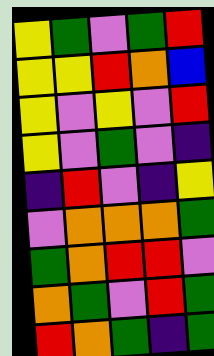[["yellow", "green", "violet", "green", "red"], ["yellow", "yellow", "red", "orange", "blue"], ["yellow", "violet", "yellow", "violet", "red"], ["yellow", "violet", "green", "violet", "indigo"], ["indigo", "red", "violet", "indigo", "yellow"], ["violet", "orange", "orange", "orange", "green"], ["green", "orange", "red", "red", "violet"], ["orange", "green", "violet", "red", "green"], ["red", "orange", "green", "indigo", "green"]]